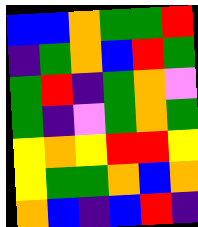[["blue", "blue", "orange", "green", "green", "red"], ["indigo", "green", "orange", "blue", "red", "green"], ["green", "red", "indigo", "green", "orange", "violet"], ["green", "indigo", "violet", "green", "orange", "green"], ["yellow", "orange", "yellow", "red", "red", "yellow"], ["yellow", "green", "green", "orange", "blue", "orange"], ["orange", "blue", "indigo", "blue", "red", "indigo"]]